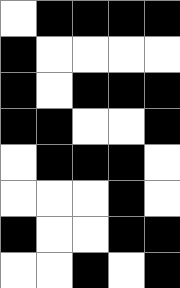[["white", "black", "black", "black", "black"], ["black", "white", "white", "white", "white"], ["black", "white", "black", "black", "black"], ["black", "black", "white", "white", "black"], ["white", "black", "black", "black", "white"], ["white", "white", "white", "black", "white"], ["black", "white", "white", "black", "black"], ["white", "white", "black", "white", "black"]]